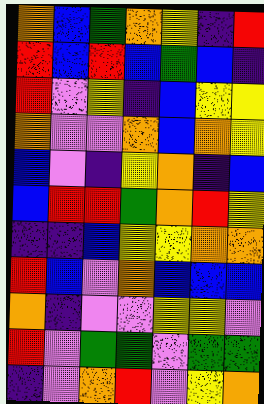[["orange", "blue", "green", "orange", "yellow", "indigo", "red"], ["red", "blue", "red", "blue", "green", "blue", "indigo"], ["red", "violet", "yellow", "indigo", "blue", "yellow", "yellow"], ["orange", "violet", "violet", "orange", "blue", "orange", "yellow"], ["blue", "violet", "indigo", "yellow", "orange", "indigo", "blue"], ["blue", "red", "red", "green", "orange", "red", "yellow"], ["indigo", "indigo", "blue", "yellow", "yellow", "orange", "orange"], ["red", "blue", "violet", "orange", "blue", "blue", "blue"], ["orange", "indigo", "violet", "violet", "yellow", "yellow", "violet"], ["red", "violet", "green", "green", "violet", "green", "green"], ["indigo", "violet", "orange", "red", "violet", "yellow", "orange"]]